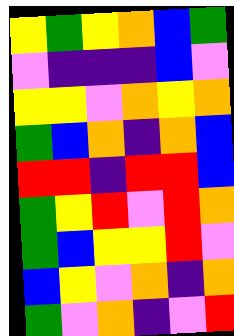[["yellow", "green", "yellow", "orange", "blue", "green"], ["violet", "indigo", "indigo", "indigo", "blue", "violet"], ["yellow", "yellow", "violet", "orange", "yellow", "orange"], ["green", "blue", "orange", "indigo", "orange", "blue"], ["red", "red", "indigo", "red", "red", "blue"], ["green", "yellow", "red", "violet", "red", "orange"], ["green", "blue", "yellow", "yellow", "red", "violet"], ["blue", "yellow", "violet", "orange", "indigo", "orange"], ["green", "violet", "orange", "indigo", "violet", "red"]]